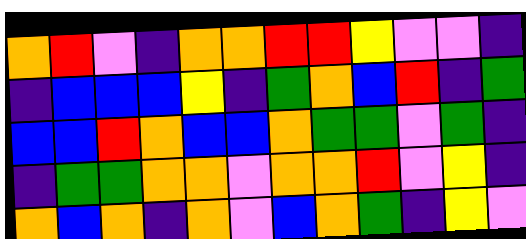[["orange", "red", "violet", "indigo", "orange", "orange", "red", "red", "yellow", "violet", "violet", "indigo"], ["indigo", "blue", "blue", "blue", "yellow", "indigo", "green", "orange", "blue", "red", "indigo", "green"], ["blue", "blue", "red", "orange", "blue", "blue", "orange", "green", "green", "violet", "green", "indigo"], ["indigo", "green", "green", "orange", "orange", "violet", "orange", "orange", "red", "violet", "yellow", "indigo"], ["orange", "blue", "orange", "indigo", "orange", "violet", "blue", "orange", "green", "indigo", "yellow", "violet"]]